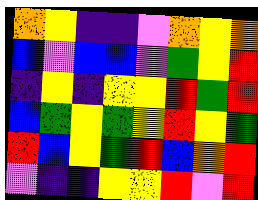[["orange", "yellow", "indigo", "indigo", "violet", "orange", "yellow", "orange"], ["blue", "violet", "blue", "blue", "violet", "green", "yellow", "red"], ["indigo", "yellow", "indigo", "yellow", "yellow", "red", "green", "red"], ["blue", "green", "yellow", "green", "yellow", "red", "yellow", "green"], ["red", "blue", "yellow", "green", "red", "blue", "orange", "red"], ["violet", "indigo", "indigo", "yellow", "yellow", "red", "violet", "red"]]